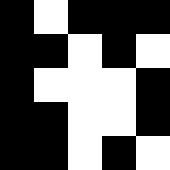[["black", "white", "black", "black", "black"], ["black", "black", "white", "black", "white"], ["black", "white", "white", "white", "black"], ["black", "black", "white", "white", "black"], ["black", "black", "white", "black", "white"]]